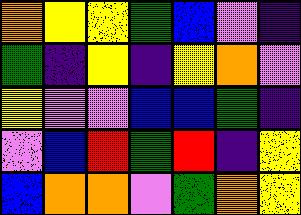[["orange", "yellow", "yellow", "green", "blue", "violet", "indigo"], ["green", "indigo", "yellow", "indigo", "yellow", "orange", "violet"], ["yellow", "violet", "violet", "blue", "blue", "green", "indigo"], ["violet", "blue", "red", "green", "red", "indigo", "yellow"], ["blue", "orange", "orange", "violet", "green", "orange", "yellow"]]